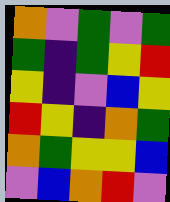[["orange", "violet", "green", "violet", "green"], ["green", "indigo", "green", "yellow", "red"], ["yellow", "indigo", "violet", "blue", "yellow"], ["red", "yellow", "indigo", "orange", "green"], ["orange", "green", "yellow", "yellow", "blue"], ["violet", "blue", "orange", "red", "violet"]]